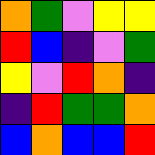[["orange", "green", "violet", "yellow", "yellow"], ["red", "blue", "indigo", "violet", "green"], ["yellow", "violet", "red", "orange", "indigo"], ["indigo", "red", "green", "green", "orange"], ["blue", "orange", "blue", "blue", "red"]]